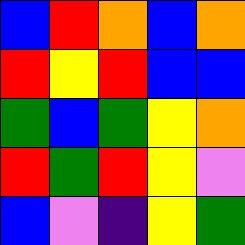[["blue", "red", "orange", "blue", "orange"], ["red", "yellow", "red", "blue", "blue"], ["green", "blue", "green", "yellow", "orange"], ["red", "green", "red", "yellow", "violet"], ["blue", "violet", "indigo", "yellow", "green"]]